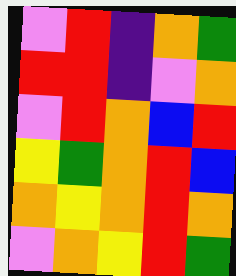[["violet", "red", "indigo", "orange", "green"], ["red", "red", "indigo", "violet", "orange"], ["violet", "red", "orange", "blue", "red"], ["yellow", "green", "orange", "red", "blue"], ["orange", "yellow", "orange", "red", "orange"], ["violet", "orange", "yellow", "red", "green"]]